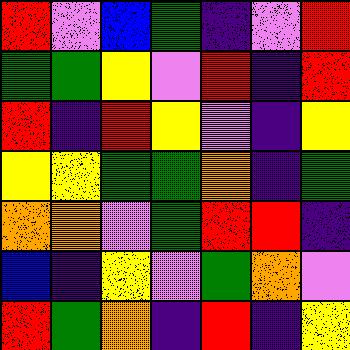[["red", "violet", "blue", "green", "indigo", "violet", "red"], ["green", "green", "yellow", "violet", "red", "indigo", "red"], ["red", "indigo", "red", "yellow", "violet", "indigo", "yellow"], ["yellow", "yellow", "green", "green", "orange", "indigo", "green"], ["orange", "orange", "violet", "green", "red", "red", "indigo"], ["blue", "indigo", "yellow", "violet", "green", "orange", "violet"], ["red", "green", "orange", "indigo", "red", "indigo", "yellow"]]